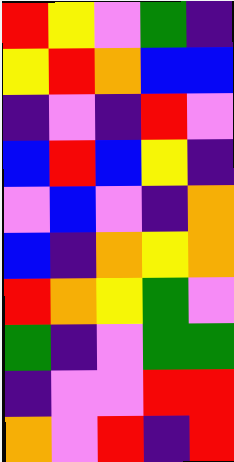[["red", "yellow", "violet", "green", "indigo"], ["yellow", "red", "orange", "blue", "blue"], ["indigo", "violet", "indigo", "red", "violet"], ["blue", "red", "blue", "yellow", "indigo"], ["violet", "blue", "violet", "indigo", "orange"], ["blue", "indigo", "orange", "yellow", "orange"], ["red", "orange", "yellow", "green", "violet"], ["green", "indigo", "violet", "green", "green"], ["indigo", "violet", "violet", "red", "red"], ["orange", "violet", "red", "indigo", "red"]]